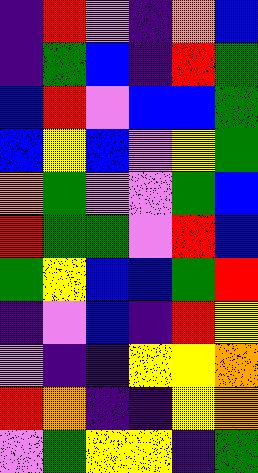[["indigo", "red", "violet", "indigo", "orange", "blue"], ["indigo", "green", "blue", "indigo", "red", "green"], ["blue", "red", "violet", "blue", "blue", "green"], ["blue", "yellow", "blue", "violet", "yellow", "green"], ["orange", "green", "violet", "violet", "green", "blue"], ["red", "green", "green", "violet", "red", "blue"], ["green", "yellow", "blue", "blue", "green", "red"], ["indigo", "violet", "blue", "indigo", "red", "yellow"], ["violet", "indigo", "indigo", "yellow", "yellow", "orange"], ["red", "orange", "indigo", "indigo", "yellow", "orange"], ["violet", "green", "yellow", "yellow", "indigo", "green"]]